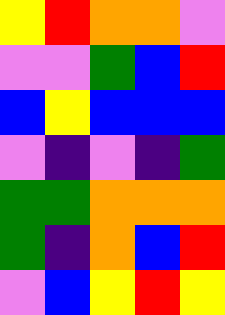[["yellow", "red", "orange", "orange", "violet"], ["violet", "violet", "green", "blue", "red"], ["blue", "yellow", "blue", "blue", "blue"], ["violet", "indigo", "violet", "indigo", "green"], ["green", "green", "orange", "orange", "orange"], ["green", "indigo", "orange", "blue", "red"], ["violet", "blue", "yellow", "red", "yellow"]]